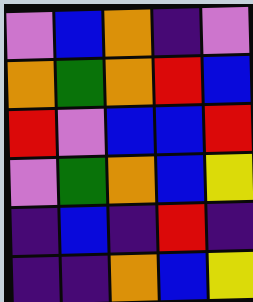[["violet", "blue", "orange", "indigo", "violet"], ["orange", "green", "orange", "red", "blue"], ["red", "violet", "blue", "blue", "red"], ["violet", "green", "orange", "blue", "yellow"], ["indigo", "blue", "indigo", "red", "indigo"], ["indigo", "indigo", "orange", "blue", "yellow"]]